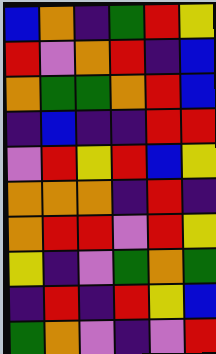[["blue", "orange", "indigo", "green", "red", "yellow"], ["red", "violet", "orange", "red", "indigo", "blue"], ["orange", "green", "green", "orange", "red", "blue"], ["indigo", "blue", "indigo", "indigo", "red", "red"], ["violet", "red", "yellow", "red", "blue", "yellow"], ["orange", "orange", "orange", "indigo", "red", "indigo"], ["orange", "red", "red", "violet", "red", "yellow"], ["yellow", "indigo", "violet", "green", "orange", "green"], ["indigo", "red", "indigo", "red", "yellow", "blue"], ["green", "orange", "violet", "indigo", "violet", "red"]]